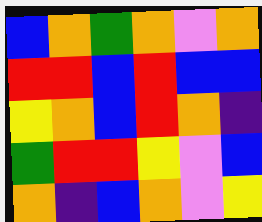[["blue", "orange", "green", "orange", "violet", "orange"], ["red", "red", "blue", "red", "blue", "blue"], ["yellow", "orange", "blue", "red", "orange", "indigo"], ["green", "red", "red", "yellow", "violet", "blue"], ["orange", "indigo", "blue", "orange", "violet", "yellow"]]